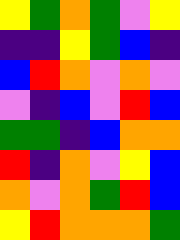[["yellow", "green", "orange", "green", "violet", "yellow"], ["indigo", "indigo", "yellow", "green", "blue", "indigo"], ["blue", "red", "orange", "violet", "orange", "violet"], ["violet", "indigo", "blue", "violet", "red", "blue"], ["green", "green", "indigo", "blue", "orange", "orange"], ["red", "indigo", "orange", "violet", "yellow", "blue"], ["orange", "violet", "orange", "green", "red", "blue"], ["yellow", "red", "orange", "orange", "orange", "green"]]